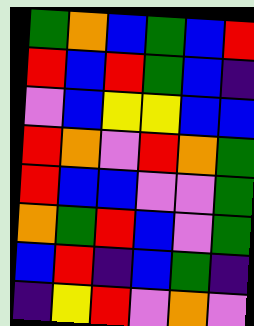[["green", "orange", "blue", "green", "blue", "red"], ["red", "blue", "red", "green", "blue", "indigo"], ["violet", "blue", "yellow", "yellow", "blue", "blue"], ["red", "orange", "violet", "red", "orange", "green"], ["red", "blue", "blue", "violet", "violet", "green"], ["orange", "green", "red", "blue", "violet", "green"], ["blue", "red", "indigo", "blue", "green", "indigo"], ["indigo", "yellow", "red", "violet", "orange", "violet"]]